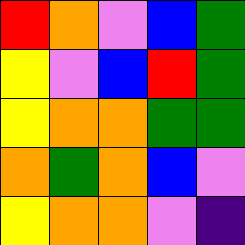[["red", "orange", "violet", "blue", "green"], ["yellow", "violet", "blue", "red", "green"], ["yellow", "orange", "orange", "green", "green"], ["orange", "green", "orange", "blue", "violet"], ["yellow", "orange", "orange", "violet", "indigo"]]